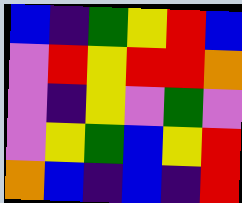[["blue", "indigo", "green", "yellow", "red", "blue"], ["violet", "red", "yellow", "red", "red", "orange"], ["violet", "indigo", "yellow", "violet", "green", "violet"], ["violet", "yellow", "green", "blue", "yellow", "red"], ["orange", "blue", "indigo", "blue", "indigo", "red"]]